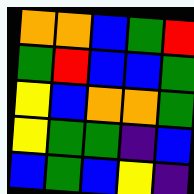[["orange", "orange", "blue", "green", "red"], ["green", "red", "blue", "blue", "green"], ["yellow", "blue", "orange", "orange", "green"], ["yellow", "green", "green", "indigo", "blue"], ["blue", "green", "blue", "yellow", "indigo"]]